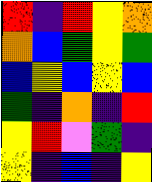[["red", "indigo", "red", "yellow", "orange"], ["orange", "blue", "green", "yellow", "green"], ["blue", "yellow", "blue", "yellow", "blue"], ["green", "indigo", "orange", "indigo", "red"], ["yellow", "red", "violet", "green", "indigo"], ["yellow", "indigo", "blue", "indigo", "yellow"]]